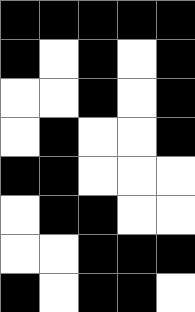[["black", "black", "black", "black", "black"], ["black", "white", "black", "white", "black"], ["white", "white", "black", "white", "black"], ["white", "black", "white", "white", "black"], ["black", "black", "white", "white", "white"], ["white", "black", "black", "white", "white"], ["white", "white", "black", "black", "black"], ["black", "white", "black", "black", "white"]]